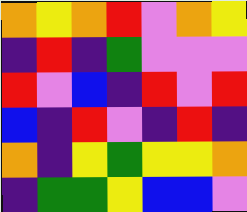[["orange", "yellow", "orange", "red", "violet", "orange", "yellow"], ["indigo", "red", "indigo", "green", "violet", "violet", "violet"], ["red", "violet", "blue", "indigo", "red", "violet", "red"], ["blue", "indigo", "red", "violet", "indigo", "red", "indigo"], ["orange", "indigo", "yellow", "green", "yellow", "yellow", "orange"], ["indigo", "green", "green", "yellow", "blue", "blue", "violet"]]